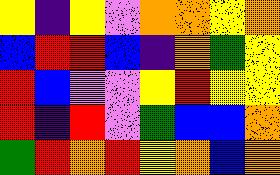[["yellow", "indigo", "yellow", "violet", "orange", "orange", "yellow", "orange"], ["blue", "red", "red", "blue", "indigo", "orange", "green", "yellow"], ["red", "blue", "violet", "violet", "yellow", "red", "yellow", "yellow"], ["red", "indigo", "red", "violet", "green", "blue", "blue", "orange"], ["green", "red", "orange", "red", "yellow", "orange", "blue", "orange"]]